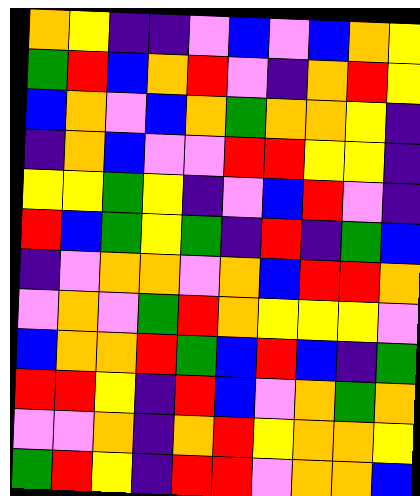[["orange", "yellow", "indigo", "indigo", "violet", "blue", "violet", "blue", "orange", "yellow"], ["green", "red", "blue", "orange", "red", "violet", "indigo", "orange", "red", "yellow"], ["blue", "orange", "violet", "blue", "orange", "green", "orange", "orange", "yellow", "indigo"], ["indigo", "orange", "blue", "violet", "violet", "red", "red", "yellow", "yellow", "indigo"], ["yellow", "yellow", "green", "yellow", "indigo", "violet", "blue", "red", "violet", "indigo"], ["red", "blue", "green", "yellow", "green", "indigo", "red", "indigo", "green", "blue"], ["indigo", "violet", "orange", "orange", "violet", "orange", "blue", "red", "red", "orange"], ["violet", "orange", "violet", "green", "red", "orange", "yellow", "yellow", "yellow", "violet"], ["blue", "orange", "orange", "red", "green", "blue", "red", "blue", "indigo", "green"], ["red", "red", "yellow", "indigo", "red", "blue", "violet", "orange", "green", "orange"], ["violet", "violet", "orange", "indigo", "orange", "red", "yellow", "orange", "orange", "yellow"], ["green", "red", "yellow", "indigo", "red", "red", "violet", "orange", "orange", "blue"]]